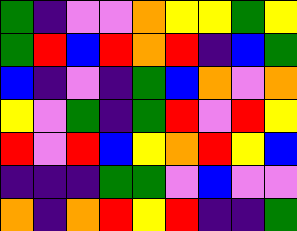[["green", "indigo", "violet", "violet", "orange", "yellow", "yellow", "green", "yellow"], ["green", "red", "blue", "red", "orange", "red", "indigo", "blue", "green"], ["blue", "indigo", "violet", "indigo", "green", "blue", "orange", "violet", "orange"], ["yellow", "violet", "green", "indigo", "green", "red", "violet", "red", "yellow"], ["red", "violet", "red", "blue", "yellow", "orange", "red", "yellow", "blue"], ["indigo", "indigo", "indigo", "green", "green", "violet", "blue", "violet", "violet"], ["orange", "indigo", "orange", "red", "yellow", "red", "indigo", "indigo", "green"]]